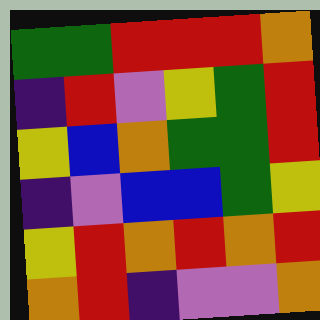[["green", "green", "red", "red", "red", "orange"], ["indigo", "red", "violet", "yellow", "green", "red"], ["yellow", "blue", "orange", "green", "green", "red"], ["indigo", "violet", "blue", "blue", "green", "yellow"], ["yellow", "red", "orange", "red", "orange", "red"], ["orange", "red", "indigo", "violet", "violet", "orange"]]